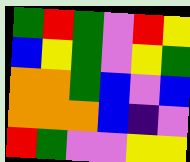[["green", "red", "green", "violet", "red", "yellow"], ["blue", "yellow", "green", "violet", "yellow", "green"], ["orange", "orange", "green", "blue", "violet", "blue"], ["orange", "orange", "orange", "blue", "indigo", "violet"], ["red", "green", "violet", "violet", "yellow", "yellow"]]